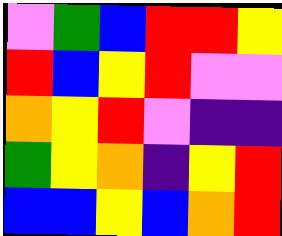[["violet", "green", "blue", "red", "red", "yellow"], ["red", "blue", "yellow", "red", "violet", "violet"], ["orange", "yellow", "red", "violet", "indigo", "indigo"], ["green", "yellow", "orange", "indigo", "yellow", "red"], ["blue", "blue", "yellow", "blue", "orange", "red"]]